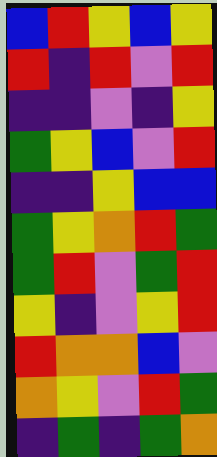[["blue", "red", "yellow", "blue", "yellow"], ["red", "indigo", "red", "violet", "red"], ["indigo", "indigo", "violet", "indigo", "yellow"], ["green", "yellow", "blue", "violet", "red"], ["indigo", "indigo", "yellow", "blue", "blue"], ["green", "yellow", "orange", "red", "green"], ["green", "red", "violet", "green", "red"], ["yellow", "indigo", "violet", "yellow", "red"], ["red", "orange", "orange", "blue", "violet"], ["orange", "yellow", "violet", "red", "green"], ["indigo", "green", "indigo", "green", "orange"]]